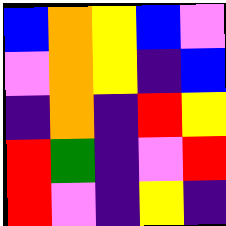[["blue", "orange", "yellow", "blue", "violet"], ["violet", "orange", "yellow", "indigo", "blue"], ["indigo", "orange", "indigo", "red", "yellow"], ["red", "green", "indigo", "violet", "red"], ["red", "violet", "indigo", "yellow", "indigo"]]